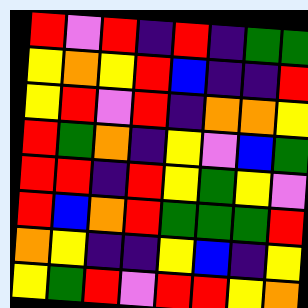[["red", "violet", "red", "indigo", "red", "indigo", "green", "green"], ["yellow", "orange", "yellow", "red", "blue", "indigo", "indigo", "red"], ["yellow", "red", "violet", "red", "indigo", "orange", "orange", "yellow"], ["red", "green", "orange", "indigo", "yellow", "violet", "blue", "green"], ["red", "red", "indigo", "red", "yellow", "green", "yellow", "violet"], ["red", "blue", "orange", "red", "green", "green", "green", "red"], ["orange", "yellow", "indigo", "indigo", "yellow", "blue", "indigo", "yellow"], ["yellow", "green", "red", "violet", "red", "red", "yellow", "orange"]]